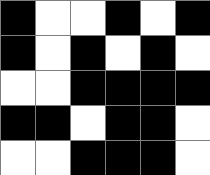[["black", "white", "white", "black", "white", "black"], ["black", "white", "black", "white", "black", "white"], ["white", "white", "black", "black", "black", "black"], ["black", "black", "white", "black", "black", "white"], ["white", "white", "black", "black", "black", "white"]]